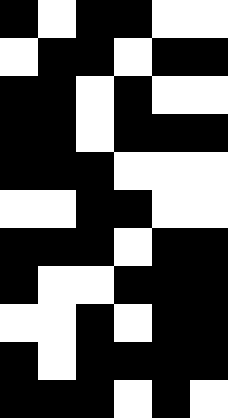[["black", "white", "black", "black", "white", "white"], ["white", "black", "black", "white", "black", "black"], ["black", "black", "white", "black", "white", "white"], ["black", "black", "white", "black", "black", "black"], ["black", "black", "black", "white", "white", "white"], ["white", "white", "black", "black", "white", "white"], ["black", "black", "black", "white", "black", "black"], ["black", "white", "white", "black", "black", "black"], ["white", "white", "black", "white", "black", "black"], ["black", "white", "black", "black", "black", "black"], ["black", "black", "black", "white", "black", "white"]]